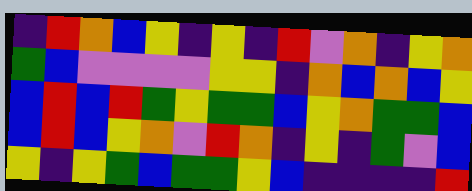[["indigo", "red", "orange", "blue", "yellow", "indigo", "yellow", "indigo", "red", "violet", "orange", "indigo", "yellow", "orange"], ["green", "blue", "violet", "violet", "violet", "violet", "yellow", "yellow", "indigo", "orange", "blue", "orange", "blue", "yellow"], ["blue", "red", "blue", "red", "green", "yellow", "green", "green", "blue", "yellow", "orange", "green", "green", "blue"], ["blue", "red", "blue", "yellow", "orange", "violet", "red", "orange", "indigo", "yellow", "indigo", "green", "violet", "blue"], ["yellow", "indigo", "yellow", "green", "blue", "green", "green", "yellow", "blue", "indigo", "indigo", "indigo", "indigo", "red"]]